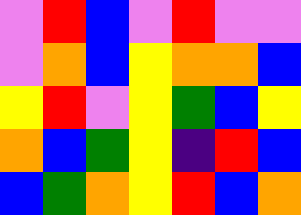[["violet", "red", "blue", "violet", "red", "violet", "violet"], ["violet", "orange", "blue", "yellow", "orange", "orange", "blue"], ["yellow", "red", "violet", "yellow", "green", "blue", "yellow"], ["orange", "blue", "green", "yellow", "indigo", "red", "blue"], ["blue", "green", "orange", "yellow", "red", "blue", "orange"]]